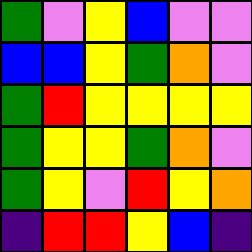[["green", "violet", "yellow", "blue", "violet", "violet"], ["blue", "blue", "yellow", "green", "orange", "violet"], ["green", "red", "yellow", "yellow", "yellow", "yellow"], ["green", "yellow", "yellow", "green", "orange", "violet"], ["green", "yellow", "violet", "red", "yellow", "orange"], ["indigo", "red", "red", "yellow", "blue", "indigo"]]